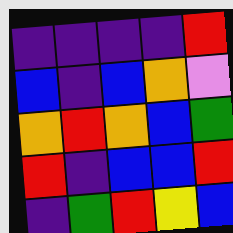[["indigo", "indigo", "indigo", "indigo", "red"], ["blue", "indigo", "blue", "orange", "violet"], ["orange", "red", "orange", "blue", "green"], ["red", "indigo", "blue", "blue", "red"], ["indigo", "green", "red", "yellow", "blue"]]